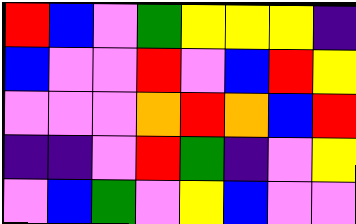[["red", "blue", "violet", "green", "yellow", "yellow", "yellow", "indigo"], ["blue", "violet", "violet", "red", "violet", "blue", "red", "yellow"], ["violet", "violet", "violet", "orange", "red", "orange", "blue", "red"], ["indigo", "indigo", "violet", "red", "green", "indigo", "violet", "yellow"], ["violet", "blue", "green", "violet", "yellow", "blue", "violet", "violet"]]